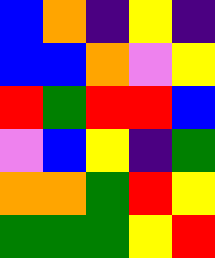[["blue", "orange", "indigo", "yellow", "indigo"], ["blue", "blue", "orange", "violet", "yellow"], ["red", "green", "red", "red", "blue"], ["violet", "blue", "yellow", "indigo", "green"], ["orange", "orange", "green", "red", "yellow"], ["green", "green", "green", "yellow", "red"]]